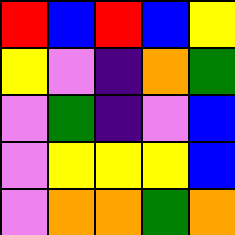[["red", "blue", "red", "blue", "yellow"], ["yellow", "violet", "indigo", "orange", "green"], ["violet", "green", "indigo", "violet", "blue"], ["violet", "yellow", "yellow", "yellow", "blue"], ["violet", "orange", "orange", "green", "orange"]]